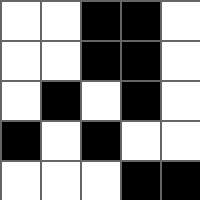[["white", "white", "black", "black", "white"], ["white", "white", "black", "black", "white"], ["white", "black", "white", "black", "white"], ["black", "white", "black", "white", "white"], ["white", "white", "white", "black", "black"]]